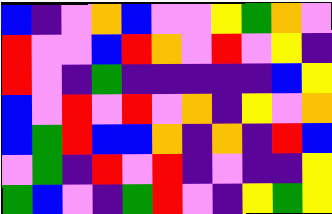[["blue", "indigo", "violet", "orange", "blue", "violet", "violet", "yellow", "green", "orange", "violet"], ["red", "violet", "violet", "blue", "red", "orange", "violet", "red", "violet", "yellow", "indigo"], ["red", "violet", "indigo", "green", "indigo", "indigo", "indigo", "indigo", "indigo", "blue", "yellow"], ["blue", "violet", "red", "violet", "red", "violet", "orange", "indigo", "yellow", "violet", "orange"], ["blue", "green", "red", "blue", "blue", "orange", "indigo", "orange", "indigo", "red", "blue"], ["violet", "green", "indigo", "red", "violet", "red", "indigo", "violet", "indigo", "indigo", "yellow"], ["green", "blue", "violet", "indigo", "green", "red", "violet", "indigo", "yellow", "green", "yellow"]]